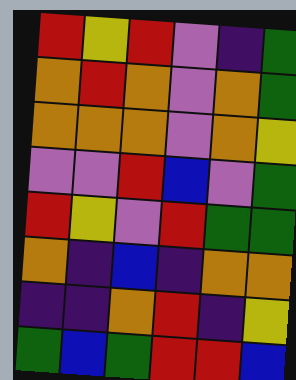[["red", "yellow", "red", "violet", "indigo", "green"], ["orange", "red", "orange", "violet", "orange", "green"], ["orange", "orange", "orange", "violet", "orange", "yellow"], ["violet", "violet", "red", "blue", "violet", "green"], ["red", "yellow", "violet", "red", "green", "green"], ["orange", "indigo", "blue", "indigo", "orange", "orange"], ["indigo", "indigo", "orange", "red", "indigo", "yellow"], ["green", "blue", "green", "red", "red", "blue"]]